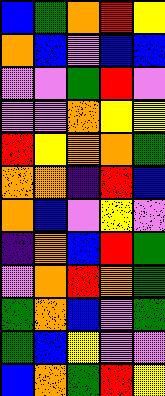[["blue", "green", "orange", "red", "yellow"], ["orange", "blue", "violet", "blue", "blue"], ["violet", "violet", "green", "red", "violet"], ["violet", "violet", "orange", "yellow", "yellow"], ["red", "yellow", "orange", "orange", "green"], ["orange", "orange", "indigo", "red", "blue"], ["orange", "blue", "violet", "yellow", "violet"], ["indigo", "orange", "blue", "red", "green"], ["violet", "orange", "red", "orange", "green"], ["green", "orange", "blue", "violet", "green"], ["green", "blue", "yellow", "violet", "violet"], ["blue", "orange", "green", "red", "yellow"]]